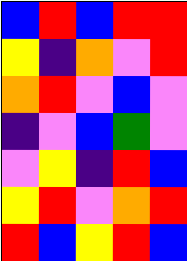[["blue", "red", "blue", "red", "red"], ["yellow", "indigo", "orange", "violet", "red"], ["orange", "red", "violet", "blue", "violet"], ["indigo", "violet", "blue", "green", "violet"], ["violet", "yellow", "indigo", "red", "blue"], ["yellow", "red", "violet", "orange", "red"], ["red", "blue", "yellow", "red", "blue"]]